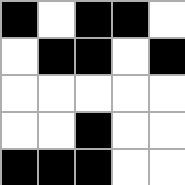[["black", "white", "black", "black", "white"], ["white", "black", "black", "white", "black"], ["white", "white", "white", "white", "white"], ["white", "white", "black", "white", "white"], ["black", "black", "black", "white", "white"]]